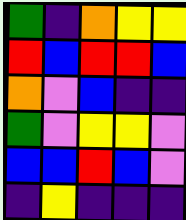[["green", "indigo", "orange", "yellow", "yellow"], ["red", "blue", "red", "red", "blue"], ["orange", "violet", "blue", "indigo", "indigo"], ["green", "violet", "yellow", "yellow", "violet"], ["blue", "blue", "red", "blue", "violet"], ["indigo", "yellow", "indigo", "indigo", "indigo"]]